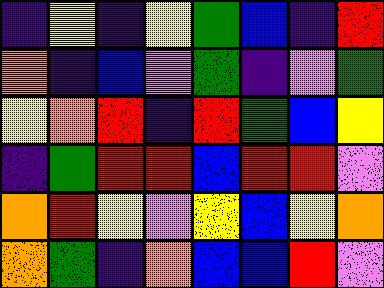[["indigo", "yellow", "indigo", "yellow", "green", "blue", "indigo", "red"], ["orange", "indigo", "blue", "violet", "green", "indigo", "violet", "green"], ["yellow", "orange", "red", "indigo", "red", "green", "blue", "yellow"], ["indigo", "green", "red", "red", "blue", "red", "red", "violet"], ["orange", "red", "yellow", "violet", "yellow", "blue", "yellow", "orange"], ["orange", "green", "indigo", "orange", "blue", "blue", "red", "violet"]]